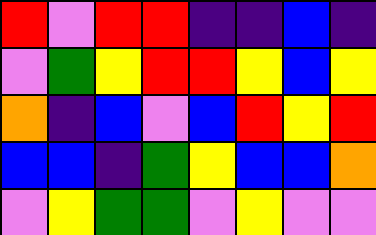[["red", "violet", "red", "red", "indigo", "indigo", "blue", "indigo"], ["violet", "green", "yellow", "red", "red", "yellow", "blue", "yellow"], ["orange", "indigo", "blue", "violet", "blue", "red", "yellow", "red"], ["blue", "blue", "indigo", "green", "yellow", "blue", "blue", "orange"], ["violet", "yellow", "green", "green", "violet", "yellow", "violet", "violet"]]